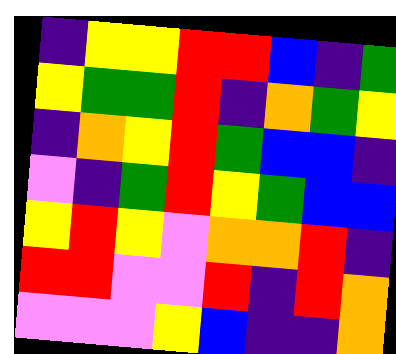[["indigo", "yellow", "yellow", "red", "red", "blue", "indigo", "green"], ["yellow", "green", "green", "red", "indigo", "orange", "green", "yellow"], ["indigo", "orange", "yellow", "red", "green", "blue", "blue", "indigo"], ["violet", "indigo", "green", "red", "yellow", "green", "blue", "blue"], ["yellow", "red", "yellow", "violet", "orange", "orange", "red", "indigo"], ["red", "red", "violet", "violet", "red", "indigo", "red", "orange"], ["violet", "violet", "violet", "yellow", "blue", "indigo", "indigo", "orange"]]